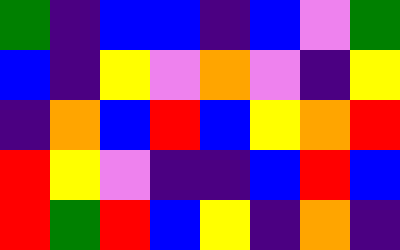[["green", "indigo", "blue", "blue", "indigo", "blue", "violet", "green"], ["blue", "indigo", "yellow", "violet", "orange", "violet", "indigo", "yellow"], ["indigo", "orange", "blue", "red", "blue", "yellow", "orange", "red"], ["red", "yellow", "violet", "indigo", "indigo", "blue", "red", "blue"], ["red", "green", "red", "blue", "yellow", "indigo", "orange", "indigo"]]